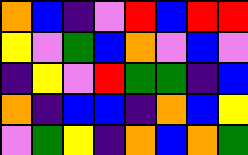[["orange", "blue", "indigo", "violet", "red", "blue", "red", "red"], ["yellow", "violet", "green", "blue", "orange", "violet", "blue", "violet"], ["indigo", "yellow", "violet", "red", "green", "green", "indigo", "blue"], ["orange", "indigo", "blue", "blue", "indigo", "orange", "blue", "yellow"], ["violet", "green", "yellow", "indigo", "orange", "blue", "orange", "green"]]